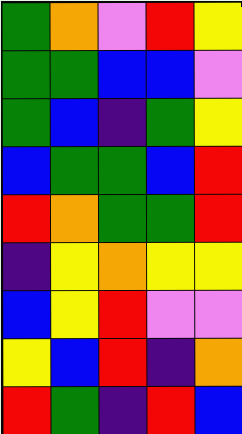[["green", "orange", "violet", "red", "yellow"], ["green", "green", "blue", "blue", "violet"], ["green", "blue", "indigo", "green", "yellow"], ["blue", "green", "green", "blue", "red"], ["red", "orange", "green", "green", "red"], ["indigo", "yellow", "orange", "yellow", "yellow"], ["blue", "yellow", "red", "violet", "violet"], ["yellow", "blue", "red", "indigo", "orange"], ["red", "green", "indigo", "red", "blue"]]